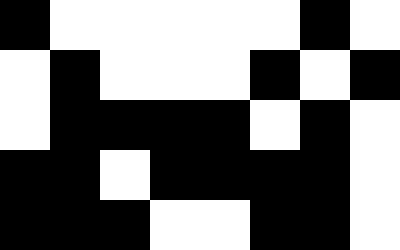[["black", "white", "white", "white", "white", "white", "black", "white"], ["white", "black", "white", "white", "white", "black", "white", "black"], ["white", "black", "black", "black", "black", "white", "black", "white"], ["black", "black", "white", "black", "black", "black", "black", "white"], ["black", "black", "black", "white", "white", "black", "black", "white"]]